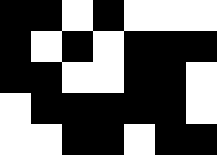[["black", "black", "white", "black", "white", "white", "white"], ["black", "white", "black", "white", "black", "black", "black"], ["black", "black", "white", "white", "black", "black", "white"], ["white", "black", "black", "black", "black", "black", "white"], ["white", "white", "black", "black", "white", "black", "black"]]